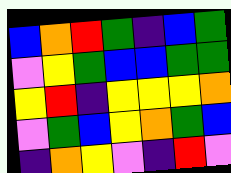[["blue", "orange", "red", "green", "indigo", "blue", "green"], ["violet", "yellow", "green", "blue", "blue", "green", "green"], ["yellow", "red", "indigo", "yellow", "yellow", "yellow", "orange"], ["violet", "green", "blue", "yellow", "orange", "green", "blue"], ["indigo", "orange", "yellow", "violet", "indigo", "red", "violet"]]